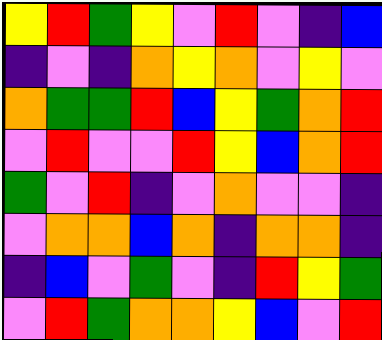[["yellow", "red", "green", "yellow", "violet", "red", "violet", "indigo", "blue"], ["indigo", "violet", "indigo", "orange", "yellow", "orange", "violet", "yellow", "violet"], ["orange", "green", "green", "red", "blue", "yellow", "green", "orange", "red"], ["violet", "red", "violet", "violet", "red", "yellow", "blue", "orange", "red"], ["green", "violet", "red", "indigo", "violet", "orange", "violet", "violet", "indigo"], ["violet", "orange", "orange", "blue", "orange", "indigo", "orange", "orange", "indigo"], ["indigo", "blue", "violet", "green", "violet", "indigo", "red", "yellow", "green"], ["violet", "red", "green", "orange", "orange", "yellow", "blue", "violet", "red"]]